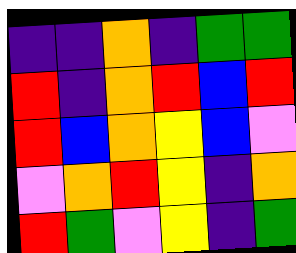[["indigo", "indigo", "orange", "indigo", "green", "green"], ["red", "indigo", "orange", "red", "blue", "red"], ["red", "blue", "orange", "yellow", "blue", "violet"], ["violet", "orange", "red", "yellow", "indigo", "orange"], ["red", "green", "violet", "yellow", "indigo", "green"]]